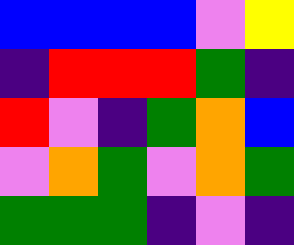[["blue", "blue", "blue", "blue", "violet", "yellow"], ["indigo", "red", "red", "red", "green", "indigo"], ["red", "violet", "indigo", "green", "orange", "blue"], ["violet", "orange", "green", "violet", "orange", "green"], ["green", "green", "green", "indigo", "violet", "indigo"]]